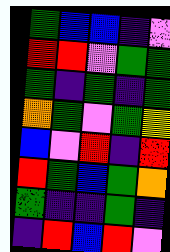[["green", "blue", "blue", "indigo", "violet"], ["red", "red", "violet", "green", "green"], ["green", "indigo", "green", "indigo", "green"], ["orange", "green", "violet", "green", "yellow"], ["blue", "violet", "red", "indigo", "red"], ["red", "green", "blue", "green", "orange"], ["green", "indigo", "indigo", "green", "indigo"], ["indigo", "red", "blue", "red", "violet"]]